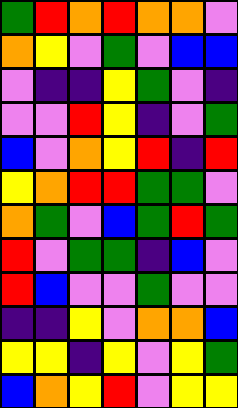[["green", "red", "orange", "red", "orange", "orange", "violet"], ["orange", "yellow", "violet", "green", "violet", "blue", "blue"], ["violet", "indigo", "indigo", "yellow", "green", "violet", "indigo"], ["violet", "violet", "red", "yellow", "indigo", "violet", "green"], ["blue", "violet", "orange", "yellow", "red", "indigo", "red"], ["yellow", "orange", "red", "red", "green", "green", "violet"], ["orange", "green", "violet", "blue", "green", "red", "green"], ["red", "violet", "green", "green", "indigo", "blue", "violet"], ["red", "blue", "violet", "violet", "green", "violet", "violet"], ["indigo", "indigo", "yellow", "violet", "orange", "orange", "blue"], ["yellow", "yellow", "indigo", "yellow", "violet", "yellow", "green"], ["blue", "orange", "yellow", "red", "violet", "yellow", "yellow"]]